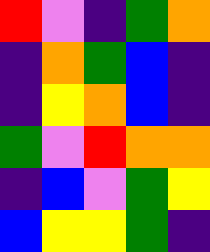[["red", "violet", "indigo", "green", "orange"], ["indigo", "orange", "green", "blue", "indigo"], ["indigo", "yellow", "orange", "blue", "indigo"], ["green", "violet", "red", "orange", "orange"], ["indigo", "blue", "violet", "green", "yellow"], ["blue", "yellow", "yellow", "green", "indigo"]]